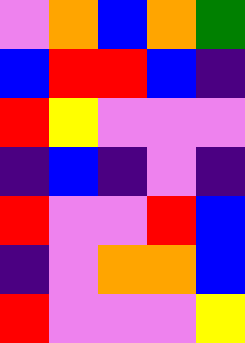[["violet", "orange", "blue", "orange", "green"], ["blue", "red", "red", "blue", "indigo"], ["red", "yellow", "violet", "violet", "violet"], ["indigo", "blue", "indigo", "violet", "indigo"], ["red", "violet", "violet", "red", "blue"], ["indigo", "violet", "orange", "orange", "blue"], ["red", "violet", "violet", "violet", "yellow"]]